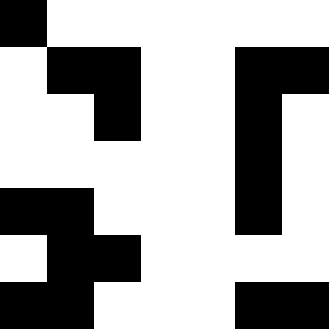[["black", "white", "white", "white", "white", "white", "white"], ["white", "black", "black", "white", "white", "black", "black"], ["white", "white", "black", "white", "white", "black", "white"], ["white", "white", "white", "white", "white", "black", "white"], ["black", "black", "white", "white", "white", "black", "white"], ["white", "black", "black", "white", "white", "white", "white"], ["black", "black", "white", "white", "white", "black", "black"]]